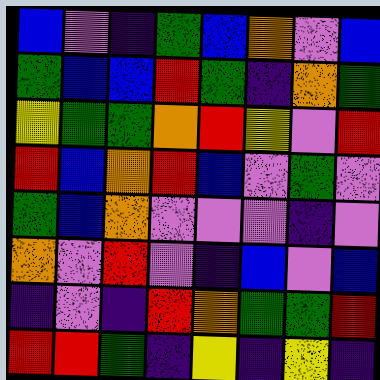[["blue", "violet", "indigo", "green", "blue", "orange", "violet", "blue"], ["green", "blue", "blue", "red", "green", "indigo", "orange", "green"], ["yellow", "green", "green", "orange", "red", "yellow", "violet", "red"], ["red", "blue", "orange", "red", "blue", "violet", "green", "violet"], ["green", "blue", "orange", "violet", "violet", "violet", "indigo", "violet"], ["orange", "violet", "red", "violet", "indigo", "blue", "violet", "blue"], ["indigo", "violet", "indigo", "red", "orange", "green", "green", "red"], ["red", "red", "green", "indigo", "yellow", "indigo", "yellow", "indigo"]]